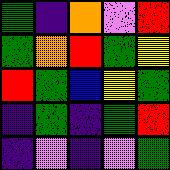[["green", "indigo", "orange", "violet", "red"], ["green", "orange", "red", "green", "yellow"], ["red", "green", "blue", "yellow", "green"], ["indigo", "green", "indigo", "green", "red"], ["indigo", "violet", "indigo", "violet", "green"]]